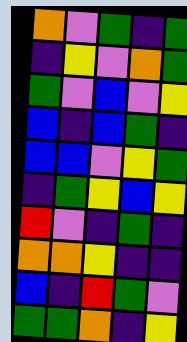[["orange", "violet", "green", "indigo", "green"], ["indigo", "yellow", "violet", "orange", "green"], ["green", "violet", "blue", "violet", "yellow"], ["blue", "indigo", "blue", "green", "indigo"], ["blue", "blue", "violet", "yellow", "green"], ["indigo", "green", "yellow", "blue", "yellow"], ["red", "violet", "indigo", "green", "indigo"], ["orange", "orange", "yellow", "indigo", "indigo"], ["blue", "indigo", "red", "green", "violet"], ["green", "green", "orange", "indigo", "yellow"]]